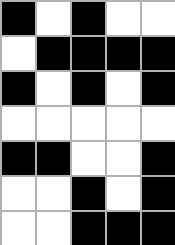[["black", "white", "black", "white", "white"], ["white", "black", "black", "black", "black"], ["black", "white", "black", "white", "black"], ["white", "white", "white", "white", "white"], ["black", "black", "white", "white", "black"], ["white", "white", "black", "white", "black"], ["white", "white", "black", "black", "black"]]